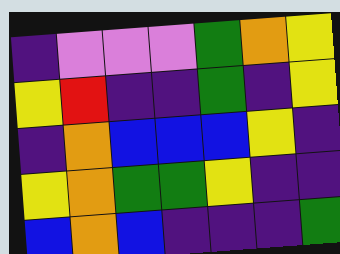[["indigo", "violet", "violet", "violet", "green", "orange", "yellow"], ["yellow", "red", "indigo", "indigo", "green", "indigo", "yellow"], ["indigo", "orange", "blue", "blue", "blue", "yellow", "indigo"], ["yellow", "orange", "green", "green", "yellow", "indigo", "indigo"], ["blue", "orange", "blue", "indigo", "indigo", "indigo", "green"]]